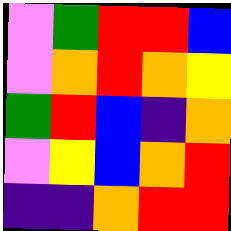[["violet", "green", "red", "red", "blue"], ["violet", "orange", "red", "orange", "yellow"], ["green", "red", "blue", "indigo", "orange"], ["violet", "yellow", "blue", "orange", "red"], ["indigo", "indigo", "orange", "red", "red"]]